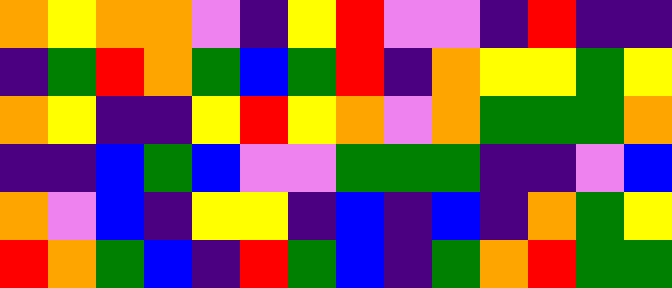[["orange", "yellow", "orange", "orange", "violet", "indigo", "yellow", "red", "violet", "violet", "indigo", "red", "indigo", "indigo"], ["indigo", "green", "red", "orange", "green", "blue", "green", "red", "indigo", "orange", "yellow", "yellow", "green", "yellow"], ["orange", "yellow", "indigo", "indigo", "yellow", "red", "yellow", "orange", "violet", "orange", "green", "green", "green", "orange"], ["indigo", "indigo", "blue", "green", "blue", "violet", "violet", "green", "green", "green", "indigo", "indigo", "violet", "blue"], ["orange", "violet", "blue", "indigo", "yellow", "yellow", "indigo", "blue", "indigo", "blue", "indigo", "orange", "green", "yellow"], ["red", "orange", "green", "blue", "indigo", "red", "green", "blue", "indigo", "green", "orange", "red", "green", "green"]]